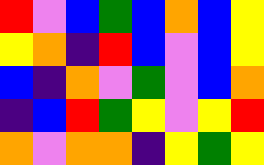[["red", "violet", "blue", "green", "blue", "orange", "blue", "yellow"], ["yellow", "orange", "indigo", "red", "blue", "violet", "blue", "yellow"], ["blue", "indigo", "orange", "violet", "green", "violet", "blue", "orange"], ["indigo", "blue", "red", "green", "yellow", "violet", "yellow", "red"], ["orange", "violet", "orange", "orange", "indigo", "yellow", "green", "yellow"]]